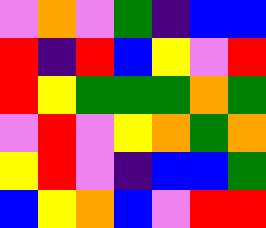[["violet", "orange", "violet", "green", "indigo", "blue", "blue"], ["red", "indigo", "red", "blue", "yellow", "violet", "red"], ["red", "yellow", "green", "green", "green", "orange", "green"], ["violet", "red", "violet", "yellow", "orange", "green", "orange"], ["yellow", "red", "violet", "indigo", "blue", "blue", "green"], ["blue", "yellow", "orange", "blue", "violet", "red", "red"]]